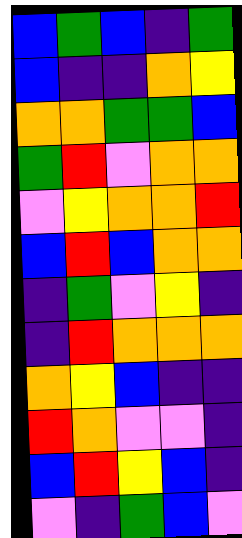[["blue", "green", "blue", "indigo", "green"], ["blue", "indigo", "indigo", "orange", "yellow"], ["orange", "orange", "green", "green", "blue"], ["green", "red", "violet", "orange", "orange"], ["violet", "yellow", "orange", "orange", "red"], ["blue", "red", "blue", "orange", "orange"], ["indigo", "green", "violet", "yellow", "indigo"], ["indigo", "red", "orange", "orange", "orange"], ["orange", "yellow", "blue", "indigo", "indigo"], ["red", "orange", "violet", "violet", "indigo"], ["blue", "red", "yellow", "blue", "indigo"], ["violet", "indigo", "green", "blue", "violet"]]